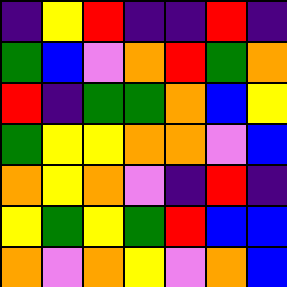[["indigo", "yellow", "red", "indigo", "indigo", "red", "indigo"], ["green", "blue", "violet", "orange", "red", "green", "orange"], ["red", "indigo", "green", "green", "orange", "blue", "yellow"], ["green", "yellow", "yellow", "orange", "orange", "violet", "blue"], ["orange", "yellow", "orange", "violet", "indigo", "red", "indigo"], ["yellow", "green", "yellow", "green", "red", "blue", "blue"], ["orange", "violet", "orange", "yellow", "violet", "orange", "blue"]]